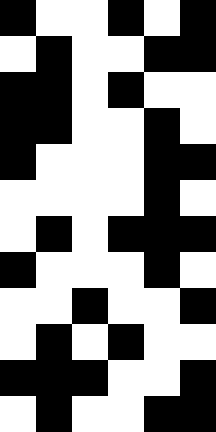[["black", "white", "white", "black", "white", "black"], ["white", "black", "white", "white", "black", "black"], ["black", "black", "white", "black", "white", "white"], ["black", "black", "white", "white", "black", "white"], ["black", "white", "white", "white", "black", "black"], ["white", "white", "white", "white", "black", "white"], ["white", "black", "white", "black", "black", "black"], ["black", "white", "white", "white", "black", "white"], ["white", "white", "black", "white", "white", "black"], ["white", "black", "white", "black", "white", "white"], ["black", "black", "black", "white", "white", "black"], ["white", "black", "white", "white", "black", "black"]]